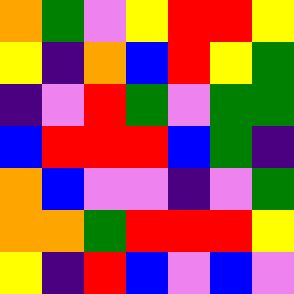[["orange", "green", "violet", "yellow", "red", "red", "yellow"], ["yellow", "indigo", "orange", "blue", "red", "yellow", "green"], ["indigo", "violet", "red", "green", "violet", "green", "green"], ["blue", "red", "red", "red", "blue", "green", "indigo"], ["orange", "blue", "violet", "violet", "indigo", "violet", "green"], ["orange", "orange", "green", "red", "red", "red", "yellow"], ["yellow", "indigo", "red", "blue", "violet", "blue", "violet"]]